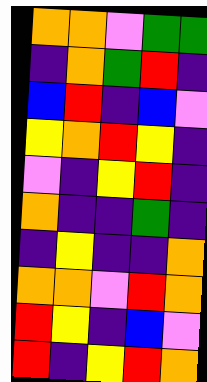[["orange", "orange", "violet", "green", "green"], ["indigo", "orange", "green", "red", "indigo"], ["blue", "red", "indigo", "blue", "violet"], ["yellow", "orange", "red", "yellow", "indigo"], ["violet", "indigo", "yellow", "red", "indigo"], ["orange", "indigo", "indigo", "green", "indigo"], ["indigo", "yellow", "indigo", "indigo", "orange"], ["orange", "orange", "violet", "red", "orange"], ["red", "yellow", "indigo", "blue", "violet"], ["red", "indigo", "yellow", "red", "orange"]]